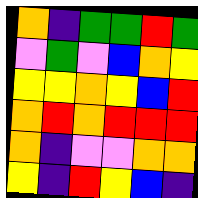[["orange", "indigo", "green", "green", "red", "green"], ["violet", "green", "violet", "blue", "orange", "yellow"], ["yellow", "yellow", "orange", "yellow", "blue", "red"], ["orange", "red", "orange", "red", "red", "red"], ["orange", "indigo", "violet", "violet", "orange", "orange"], ["yellow", "indigo", "red", "yellow", "blue", "indigo"]]